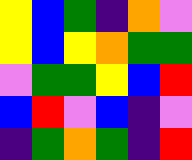[["yellow", "blue", "green", "indigo", "orange", "violet"], ["yellow", "blue", "yellow", "orange", "green", "green"], ["violet", "green", "green", "yellow", "blue", "red"], ["blue", "red", "violet", "blue", "indigo", "violet"], ["indigo", "green", "orange", "green", "indigo", "red"]]